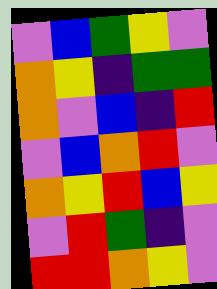[["violet", "blue", "green", "yellow", "violet"], ["orange", "yellow", "indigo", "green", "green"], ["orange", "violet", "blue", "indigo", "red"], ["violet", "blue", "orange", "red", "violet"], ["orange", "yellow", "red", "blue", "yellow"], ["violet", "red", "green", "indigo", "violet"], ["red", "red", "orange", "yellow", "violet"]]